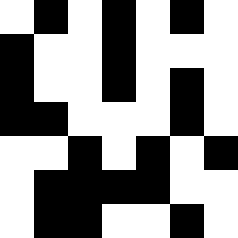[["white", "black", "white", "black", "white", "black", "white"], ["black", "white", "white", "black", "white", "white", "white"], ["black", "white", "white", "black", "white", "black", "white"], ["black", "black", "white", "white", "white", "black", "white"], ["white", "white", "black", "white", "black", "white", "black"], ["white", "black", "black", "black", "black", "white", "white"], ["white", "black", "black", "white", "white", "black", "white"]]